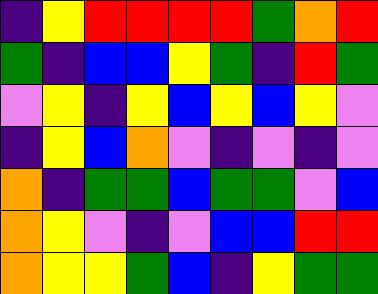[["indigo", "yellow", "red", "red", "red", "red", "green", "orange", "red"], ["green", "indigo", "blue", "blue", "yellow", "green", "indigo", "red", "green"], ["violet", "yellow", "indigo", "yellow", "blue", "yellow", "blue", "yellow", "violet"], ["indigo", "yellow", "blue", "orange", "violet", "indigo", "violet", "indigo", "violet"], ["orange", "indigo", "green", "green", "blue", "green", "green", "violet", "blue"], ["orange", "yellow", "violet", "indigo", "violet", "blue", "blue", "red", "red"], ["orange", "yellow", "yellow", "green", "blue", "indigo", "yellow", "green", "green"]]